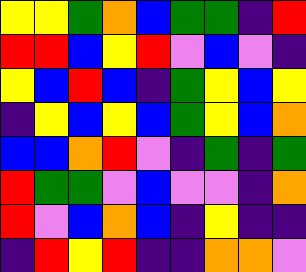[["yellow", "yellow", "green", "orange", "blue", "green", "green", "indigo", "red"], ["red", "red", "blue", "yellow", "red", "violet", "blue", "violet", "indigo"], ["yellow", "blue", "red", "blue", "indigo", "green", "yellow", "blue", "yellow"], ["indigo", "yellow", "blue", "yellow", "blue", "green", "yellow", "blue", "orange"], ["blue", "blue", "orange", "red", "violet", "indigo", "green", "indigo", "green"], ["red", "green", "green", "violet", "blue", "violet", "violet", "indigo", "orange"], ["red", "violet", "blue", "orange", "blue", "indigo", "yellow", "indigo", "indigo"], ["indigo", "red", "yellow", "red", "indigo", "indigo", "orange", "orange", "violet"]]